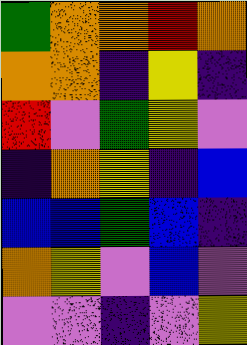[["green", "orange", "orange", "red", "orange"], ["orange", "orange", "indigo", "yellow", "indigo"], ["red", "violet", "green", "yellow", "violet"], ["indigo", "orange", "yellow", "indigo", "blue"], ["blue", "blue", "green", "blue", "indigo"], ["orange", "yellow", "violet", "blue", "violet"], ["violet", "violet", "indigo", "violet", "yellow"]]